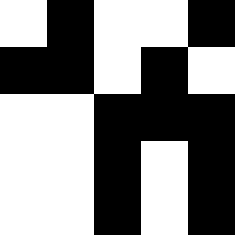[["white", "black", "white", "white", "black"], ["black", "black", "white", "black", "white"], ["white", "white", "black", "black", "black"], ["white", "white", "black", "white", "black"], ["white", "white", "black", "white", "black"]]